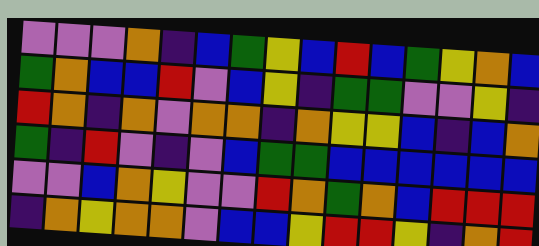[["violet", "violet", "violet", "orange", "indigo", "blue", "green", "yellow", "blue", "red", "blue", "green", "yellow", "orange", "blue"], ["green", "orange", "blue", "blue", "red", "violet", "blue", "yellow", "indigo", "green", "green", "violet", "violet", "yellow", "indigo"], ["red", "orange", "indigo", "orange", "violet", "orange", "orange", "indigo", "orange", "yellow", "yellow", "blue", "indigo", "blue", "orange"], ["green", "indigo", "red", "violet", "indigo", "violet", "blue", "green", "green", "blue", "blue", "blue", "blue", "blue", "blue"], ["violet", "violet", "blue", "orange", "yellow", "violet", "violet", "red", "orange", "green", "orange", "blue", "red", "red", "red"], ["indigo", "orange", "yellow", "orange", "orange", "violet", "blue", "blue", "yellow", "red", "red", "yellow", "indigo", "orange", "red"]]